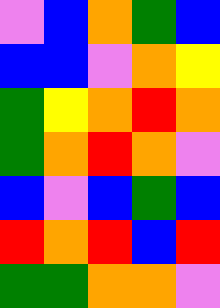[["violet", "blue", "orange", "green", "blue"], ["blue", "blue", "violet", "orange", "yellow"], ["green", "yellow", "orange", "red", "orange"], ["green", "orange", "red", "orange", "violet"], ["blue", "violet", "blue", "green", "blue"], ["red", "orange", "red", "blue", "red"], ["green", "green", "orange", "orange", "violet"]]